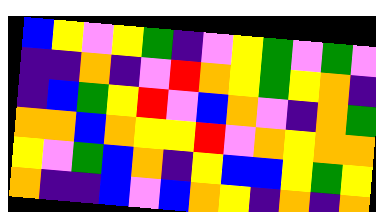[["blue", "yellow", "violet", "yellow", "green", "indigo", "violet", "yellow", "green", "violet", "green", "violet"], ["indigo", "indigo", "orange", "indigo", "violet", "red", "orange", "yellow", "green", "yellow", "orange", "indigo"], ["indigo", "blue", "green", "yellow", "red", "violet", "blue", "orange", "violet", "indigo", "orange", "green"], ["orange", "orange", "blue", "orange", "yellow", "yellow", "red", "violet", "orange", "yellow", "orange", "orange"], ["yellow", "violet", "green", "blue", "orange", "indigo", "yellow", "blue", "blue", "yellow", "green", "yellow"], ["orange", "indigo", "indigo", "blue", "violet", "blue", "orange", "yellow", "indigo", "orange", "indigo", "orange"]]